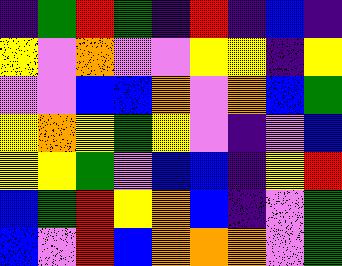[["indigo", "green", "red", "green", "indigo", "red", "indigo", "blue", "indigo"], ["yellow", "violet", "orange", "violet", "violet", "yellow", "yellow", "indigo", "yellow"], ["violet", "violet", "blue", "blue", "orange", "violet", "orange", "blue", "green"], ["yellow", "orange", "yellow", "green", "yellow", "violet", "indigo", "violet", "blue"], ["yellow", "yellow", "green", "violet", "blue", "blue", "indigo", "yellow", "red"], ["blue", "green", "red", "yellow", "orange", "blue", "indigo", "violet", "green"], ["blue", "violet", "red", "blue", "orange", "orange", "orange", "violet", "green"]]